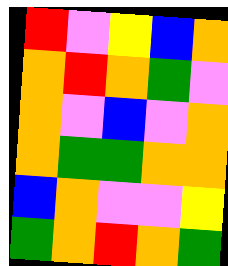[["red", "violet", "yellow", "blue", "orange"], ["orange", "red", "orange", "green", "violet"], ["orange", "violet", "blue", "violet", "orange"], ["orange", "green", "green", "orange", "orange"], ["blue", "orange", "violet", "violet", "yellow"], ["green", "orange", "red", "orange", "green"]]